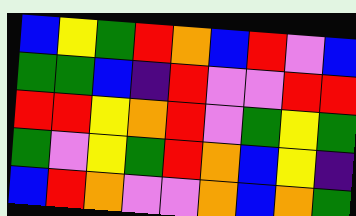[["blue", "yellow", "green", "red", "orange", "blue", "red", "violet", "blue"], ["green", "green", "blue", "indigo", "red", "violet", "violet", "red", "red"], ["red", "red", "yellow", "orange", "red", "violet", "green", "yellow", "green"], ["green", "violet", "yellow", "green", "red", "orange", "blue", "yellow", "indigo"], ["blue", "red", "orange", "violet", "violet", "orange", "blue", "orange", "green"]]